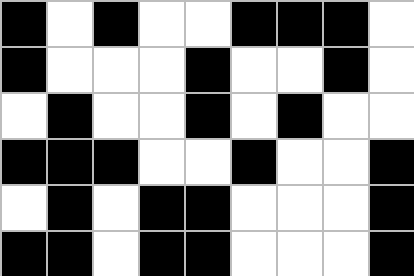[["black", "white", "black", "white", "white", "black", "black", "black", "white"], ["black", "white", "white", "white", "black", "white", "white", "black", "white"], ["white", "black", "white", "white", "black", "white", "black", "white", "white"], ["black", "black", "black", "white", "white", "black", "white", "white", "black"], ["white", "black", "white", "black", "black", "white", "white", "white", "black"], ["black", "black", "white", "black", "black", "white", "white", "white", "black"]]